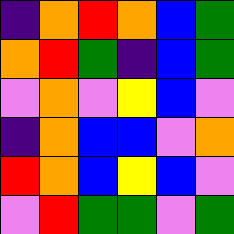[["indigo", "orange", "red", "orange", "blue", "green"], ["orange", "red", "green", "indigo", "blue", "green"], ["violet", "orange", "violet", "yellow", "blue", "violet"], ["indigo", "orange", "blue", "blue", "violet", "orange"], ["red", "orange", "blue", "yellow", "blue", "violet"], ["violet", "red", "green", "green", "violet", "green"]]